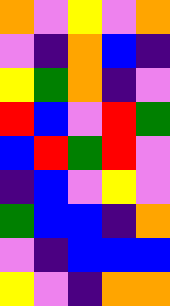[["orange", "violet", "yellow", "violet", "orange"], ["violet", "indigo", "orange", "blue", "indigo"], ["yellow", "green", "orange", "indigo", "violet"], ["red", "blue", "violet", "red", "green"], ["blue", "red", "green", "red", "violet"], ["indigo", "blue", "violet", "yellow", "violet"], ["green", "blue", "blue", "indigo", "orange"], ["violet", "indigo", "blue", "blue", "blue"], ["yellow", "violet", "indigo", "orange", "orange"]]